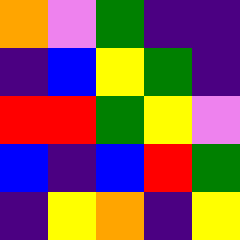[["orange", "violet", "green", "indigo", "indigo"], ["indigo", "blue", "yellow", "green", "indigo"], ["red", "red", "green", "yellow", "violet"], ["blue", "indigo", "blue", "red", "green"], ["indigo", "yellow", "orange", "indigo", "yellow"]]